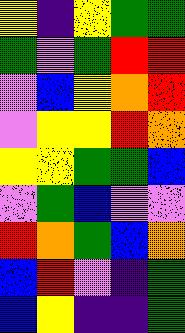[["yellow", "indigo", "yellow", "green", "green"], ["green", "violet", "green", "red", "red"], ["violet", "blue", "yellow", "orange", "red"], ["violet", "yellow", "yellow", "red", "orange"], ["yellow", "yellow", "green", "green", "blue"], ["violet", "green", "blue", "violet", "violet"], ["red", "orange", "green", "blue", "orange"], ["blue", "red", "violet", "indigo", "green"], ["blue", "yellow", "indigo", "indigo", "green"]]